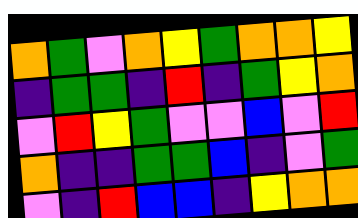[["orange", "green", "violet", "orange", "yellow", "green", "orange", "orange", "yellow"], ["indigo", "green", "green", "indigo", "red", "indigo", "green", "yellow", "orange"], ["violet", "red", "yellow", "green", "violet", "violet", "blue", "violet", "red"], ["orange", "indigo", "indigo", "green", "green", "blue", "indigo", "violet", "green"], ["violet", "indigo", "red", "blue", "blue", "indigo", "yellow", "orange", "orange"]]